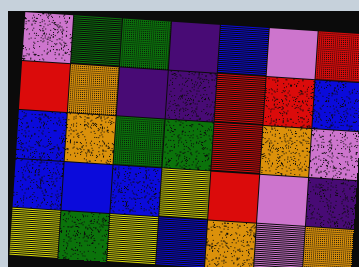[["violet", "green", "green", "indigo", "blue", "violet", "red"], ["red", "orange", "indigo", "indigo", "red", "red", "blue"], ["blue", "orange", "green", "green", "red", "orange", "violet"], ["blue", "blue", "blue", "yellow", "red", "violet", "indigo"], ["yellow", "green", "yellow", "blue", "orange", "violet", "orange"]]